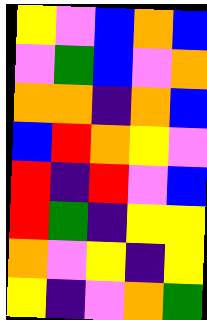[["yellow", "violet", "blue", "orange", "blue"], ["violet", "green", "blue", "violet", "orange"], ["orange", "orange", "indigo", "orange", "blue"], ["blue", "red", "orange", "yellow", "violet"], ["red", "indigo", "red", "violet", "blue"], ["red", "green", "indigo", "yellow", "yellow"], ["orange", "violet", "yellow", "indigo", "yellow"], ["yellow", "indigo", "violet", "orange", "green"]]